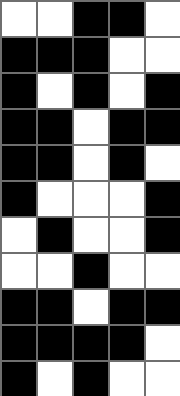[["white", "white", "black", "black", "white"], ["black", "black", "black", "white", "white"], ["black", "white", "black", "white", "black"], ["black", "black", "white", "black", "black"], ["black", "black", "white", "black", "white"], ["black", "white", "white", "white", "black"], ["white", "black", "white", "white", "black"], ["white", "white", "black", "white", "white"], ["black", "black", "white", "black", "black"], ["black", "black", "black", "black", "white"], ["black", "white", "black", "white", "white"]]